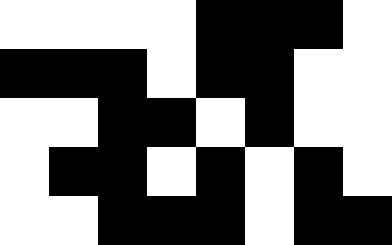[["white", "white", "white", "white", "black", "black", "black", "white"], ["black", "black", "black", "white", "black", "black", "white", "white"], ["white", "white", "black", "black", "white", "black", "white", "white"], ["white", "black", "black", "white", "black", "white", "black", "white"], ["white", "white", "black", "black", "black", "white", "black", "black"]]